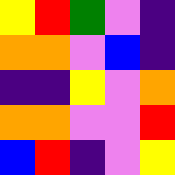[["yellow", "red", "green", "violet", "indigo"], ["orange", "orange", "violet", "blue", "indigo"], ["indigo", "indigo", "yellow", "violet", "orange"], ["orange", "orange", "violet", "violet", "red"], ["blue", "red", "indigo", "violet", "yellow"]]